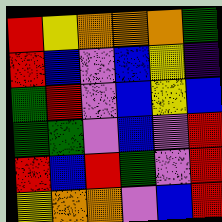[["red", "yellow", "orange", "orange", "orange", "green"], ["red", "blue", "violet", "blue", "yellow", "indigo"], ["green", "red", "violet", "blue", "yellow", "blue"], ["green", "green", "violet", "blue", "violet", "red"], ["red", "blue", "red", "green", "violet", "red"], ["yellow", "orange", "orange", "violet", "blue", "red"]]